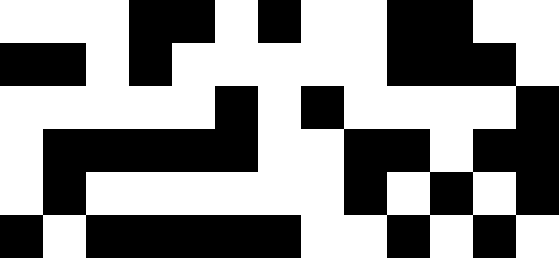[["white", "white", "white", "black", "black", "white", "black", "white", "white", "black", "black", "white", "white"], ["black", "black", "white", "black", "white", "white", "white", "white", "white", "black", "black", "black", "white"], ["white", "white", "white", "white", "white", "black", "white", "black", "white", "white", "white", "white", "black"], ["white", "black", "black", "black", "black", "black", "white", "white", "black", "black", "white", "black", "black"], ["white", "black", "white", "white", "white", "white", "white", "white", "black", "white", "black", "white", "black"], ["black", "white", "black", "black", "black", "black", "black", "white", "white", "black", "white", "black", "white"]]